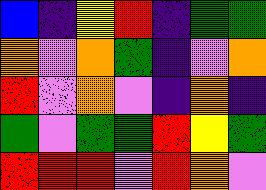[["blue", "indigo", "yellow", "red", "indigo", "green", "green"], ["orange", "violet", "orange", "green", "indigo", "violet", "orange"], ["red", "violet", "orange", "violet", "indigo", "orange", "indigo"], ["green", "violet", "green", "green", "red", "yellow", "green"], ["red", "red", "red", "violet", "red", "orange", "violet"]]